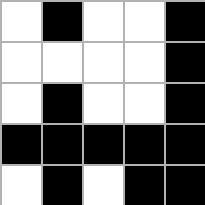[["white", "black", "white", "white", "black"], ["white", "white", "white", "white", "black"], ["white", "black", "white", "white", "black"], ["black", "black", "black", "black", "black"], ["white", "black", "white", "black", "black"]]